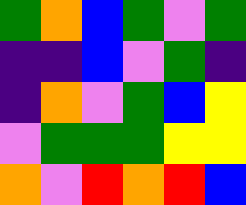[["green", "orange", "blue", "green", "violet", "green"], ["indigo", "indigo", "blue", "violet", "green", "indigo"], ["indigo", "orange", "violet", "green", "blue", "yellow"], ["violet", "green", "green", "green", "yellow", "yellow"], ["orange", "violet", "red", "orange", "red", "blue"]]